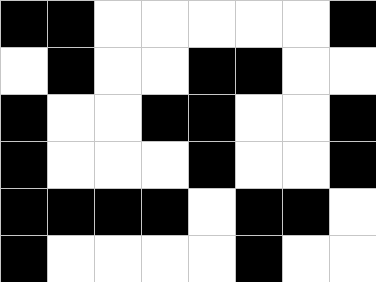[["black", "black", "white", "white", "white", "white", "white", "black"], ["white", "black", "white", "white", "black", "black", "white", "white"], ["black", "white", "white", "black", "black", "white", "white", "black"], ["black", "white", "white", "white", "black", "white", "white", "black"], ["black", "black", "black", "black", "white", "black", "black", "white"], ["black", "white", "white", "white", "white", "black", "white", "white"]]